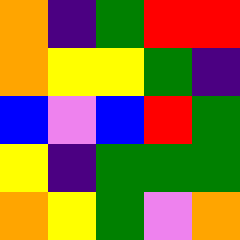[["orange", "indigo", "green", "red", "red"], ["orange", "yellow", "yellow", "green", "indigo"], ["blue", "violet", "blue", "red", "green"], ["yellow", "indigo", "green", "green", "green"], ["orange", "yellow", "green", "violet", "orange"]]